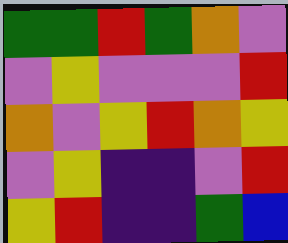[["green", "green", "red", "green", "orange", "violet"], ["violet", "yellow", "violet", "violet", "violet", "red"], ["orange", "violet", "yellow", "red", "orange", "yellow"], ["violet", "yellow", "indigo", "indigo", "violet", "red"], ["yellow", "red", "indigo", "indigo", "green", "blue"]]